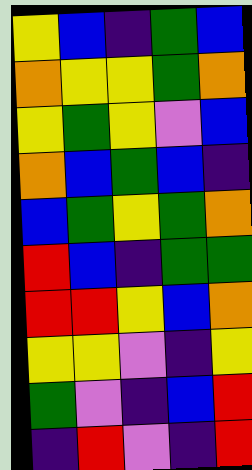[["yellow", "blue", "indigo", "green", "blue"], ["orange", "yellow", "yellow", "green", "orange"], ["yellow", "green", "yellow", "violet", "blue"], ["orange", "blue", "green", "blue", "indigo"], ["blue", "green", "yellow", "green", "orange"], ["red", "blue", "indigo", "green", "green"], ["red", "red", "yellow", "blue", "orange"], ["yellow", "yellow", "violet", "indigo", "yellow"], ["green", "violet", "indigo", "blue", "red"], ["indigo", "red", "violet", "indigo", "red"]]